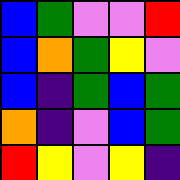[["blue", "green", "violet", "violet", "red"], ["blue", "orange", "green", "yellow", "violet"], ["blue", "indigo", "green", "blue", "green"], ["orange", "indigo", "violet", "blue", "green"], ["red", "yellow", "violet", "yellow", "indigo"]]